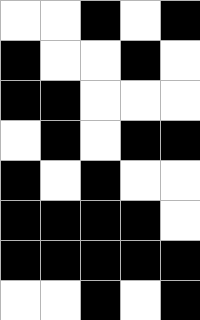[["white", "white", "black", "white", "black"], ["black", "white", "white", "black", "white"], ["black", "black", "white", "white", "white"], ["white", "black", "white", "black", "black"], ["black", "white", "black", "white", "white"], ["black", "black", "black", "black", "white"], ["black", "black", "black", "black", "black"], ["white", "white", "black", "white", "black"]]